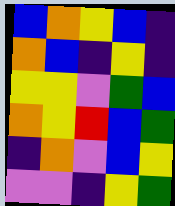[["blue", "orange", "yellow", "blue", "indigo"], ["orange", "blue", "indigo", "yellow", "indigo"], ["yellow", "yellow", "violet", "green", "blue"], ["orange", "yellow", "red", "blue", "green"], ["indigo", "orange", "violet", "blue", "yellow"], ["violet", "violet", "indigo", "yellow", "green"]]